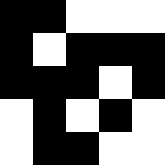[["black", "black", "white", "white", "white"], ["black", "white", "black", "black", "black"], ["black", "black", "black", "white", "black"], ["white", "black", "white", "black", "white"], ["white", "black", "black", "white", "white"]]